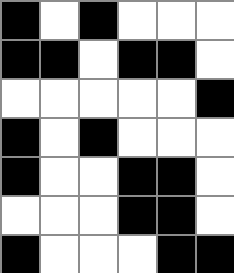[["black", "white", "black", "white", "white", "white"], ["black", "black", "white", "black", "black", "white"], ["white", "white", "white", "white", "white", "black"], ["black", "white", "black", "white", "white", "white"], ["black", "white", "white", "black", "black", "white"], ["white", "white", "white", "black", "black", "white"], ["black", "white", "white", "white", "black", "black"]]